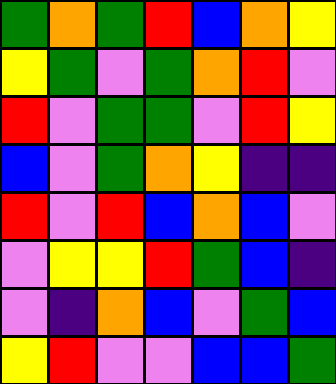[["green", "orange", "green", "red", "blue", "orange", "yellow"], ["yellow", "green", "violet", "green", "orange", "red", "violet"], ["red", "violet", "green", "green", "violet", "red", "yellow"], ["blue", "violet", "green", "orange", "yellow", "indigo", "indigo"], ["red", "violet", "red", "blue", "orange", "blue", "violet"], ["violet", "yellow", "yellow", "red", "green", "blue", "indigo"], ["violet", "indigo", "orange", "blue", "violet", "green", "blue"], ["yellow", "red", "violet", "violet", "blue", "blue", "green"]]